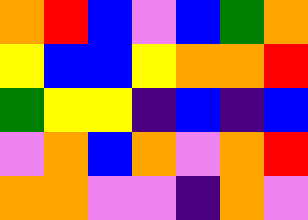[["orange", "red", "blue", "violet", "blue", "green", "orange"], ["yellow", "blue", "blue", "yellow", "orange", "orange", "red"], ["green", "yellow", "yellow", "indigo", "blue", "indigo", "blue"], ["violet", "orange", "blue", "orange", "violet", "orange", "red"], ["orange", "orange", "violet", "violet", "indigo", "orange", "violet"]]